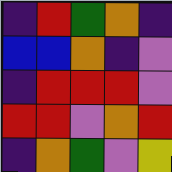[["indigo", "red", "green", "orange", "indigo"], ["blue", "blue", "orange", "indigo", "violet"], ["indigo", "red", "red", "red", "violet"], ["red", "red", "violet", "orange", "red"], ["indigo", "orange", "green", "violet", "yellow"]]